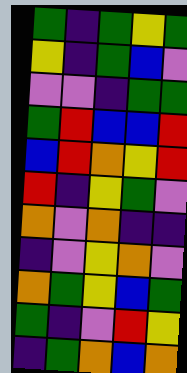[["green", "indigo", "green", "yellow", "green"], ["yellow", "indigo", "green", "blue", "violet"], ["violet", "violet", "indigo", "green", "green"], ["green", "red", "blue", "blue", "red"], ["blue", "red", "orange", "yellow", "red"], ["red", "indigo", "yellow", "green", "violet"], ["orange", "violet", "orange", "indigo", "indigo"], ["indigo", "violet", "yellow", "orange", "violet"], ["orange", "green", "yellow", "blue", "green"], ["green", "indigo", "violet", "red", "yellow"], ["indigo", "green", "orange", "blue", "orange"]]